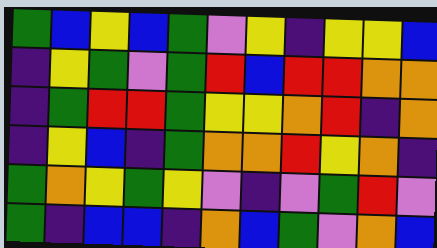[["green", "blue", "yellow", "blue", "green", "violet", "yellow", "indigo", "yellow", "yellow", "blue"], ["indigo", "yellow", "green", "violet", "green", "red", "blue", "red", "red", "orange", "orange"], ["indigo", "green", "red", "red", "green", "yellow", "yellow", "orange", "red", "indigo", "orange"], ["indigo", "yellow", "blue", "indigo", "green", "orange", "orange", "red", "yellow", "orange", "indigo"], ["green", "orange", "yellow", "green", "yellow", "violet", "indigo", "violet", "green", "red", "violet"], ["green", "indigo", "blue", "blue", "indigo", "orange", "blue", "green", "violet", "orange", "blue"]]